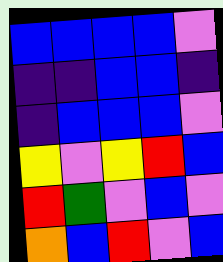[["blue", "blue", "blue", "blue", "violet"], ["indigo", "indigo", "blue", "blue", "indigo"], ["indigo", "blue", "blue", "blue", "violet"], ["yellow", "violet", "yellow", "red", "blue"], ["red", "green", "violet", "blue", "violet"], ["orange", "blue", "red", "violet", "blue"]]